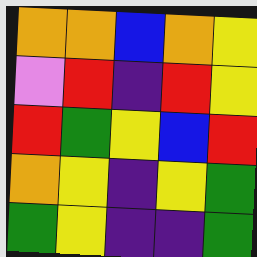[["orange", "orange", "blue", "orange", "yellow"], ["violet", "red", "indigo", "red", "yellow"], ["red", "green", "yellow", "blue", "red"], ["orange", "yellow", "indigo", "yellow", "green"], ["green", "yellow", "indigo", "indigo", "green"]]